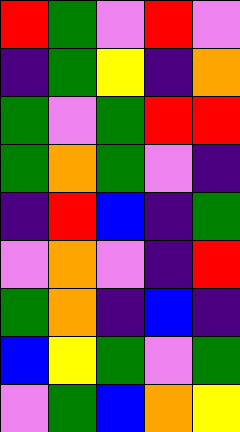[["red", "green", "violet", "red", "violet"], ["indigo", "green", "yellow", "indigo", "orange"], ["green", "violet", "green", "red", "red"], ["green", "orange", "green", "violet", "indigo"], ["indigo", "red", "blue", "indigo", "green"], ["violet", "orange", "violet", "indigo", "red"], ["green", "orange", "indigo", "blue", "indigo"], ["blue", "yellow", "green", "violet", "green"], ["violet", "green", "blue", "orange", "yellow"]]